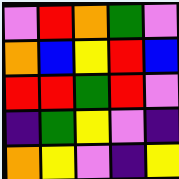[["violet", "red", "orange", "green", "violet"], ["orange", "blue", "yellow", "red", "blue"], ["red", "red", "green", "red", "violet"], ["indigo", "green", "yellow", "violet", "indigo"], ["orange", "yellow", "violet", "indigo", "yellow"]]